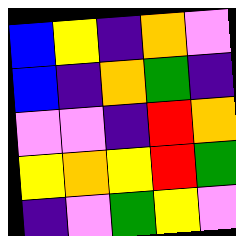[["blue", "yellow", "indigo", "orange", "violet"], ["blue", "indigo", "orange", "green", "indigo"], ["violet", "violet", "indigo", "red", "orange"], ["yellow", "orange", "yellow", "red", "green"], ["indigo", "violet", "green", "yellow", "violet"]]